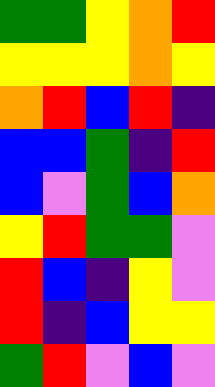[["green", "green", "yellow", "orange", "red"], ["yellow", "yellow", "yellow", "orange", "yellow"], ["orange", "red", "blue", "red", "indigo"], ["blue", "blue", "green", "indigo", "red"], ["blue", "violet", "green", "blue", "orange"], ["yellow", "red", "green", "green", "violet"], ["red", "blue", "indigo", "yellow", "violet"], ["red", "indigo", "blue", "yellow", "yellow"], ["green", "red", "violet", "blue", "violet"]]